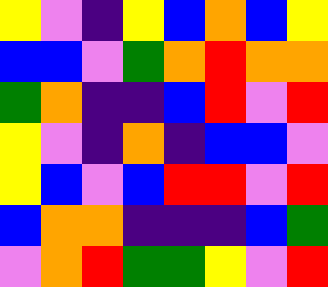[["yellow", "violet", "indigo", "yellow", "blue", "orange", "blue", "yellow"], ["blue", "blue", "violet", "green", "orange", "red", "orange", "orange"], ["green", "orange", "indigo", "indigo", "blue", "red", "violet", "red"], ["yellow", "violet", "indigo", "orange", "indigo", "blue", "blue", "violet"], ["yellow", "blue", "violet", "blue", "red", "red", "violet", "red"], ["blue", "orange", "orange", "indigo", "indigo", "indigo", "blue", "green"], ["violet", "orange", "red", "green", "green", "yellow", "violet", "red"]]